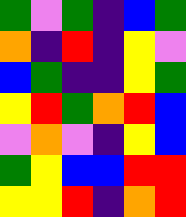[["green", "violet", "green", "indigo", "blue", "green"], ["orange", "indigo", "red", "indigo", "yellow", "violet"], ["blue", "green", "indigo", "indigo", "yellow", "green"], ["yellow", "red", "green", "orange", "red", "blue"], ["violet", "orange", "violet", "indigo", "yellow", "blue"], ["green", "yellow", "blue", "blue", "red", "red"], ["yellow", "yellow", "red", "indigo", "orange", "red"]]